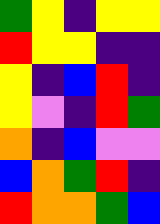[["green", "yellow", "indigo", "yellow", "yellow"], ["red", "yellow", "yellow", "indigo", "indigo"], ["yellow", "indigo", "blue", "red", "indigo"], ["yellow", "violet", "indigo", "red", "green"], ["orange", "indigo", "blue", "violet", "violet"], ["blue", "orange", "green", "red", "indigo"], ["red", "orange", "orange", "green", "blue"]]